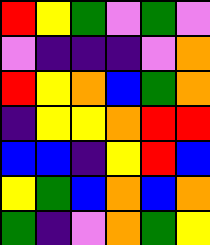[["red", "yellow", "green", "violet", "green", "violet"], ["violet", "indigo", "indigo", "indigo", "violet", "orange"], ["red", "yellow", "orange", "blue", "green", "orange"], ["indigo", "yellow", "yellow", "orange", "red", "red"], ["blue", "blue", "indigo", "yellow", "red", "blue"], ["yellow", "green", "blue", "orange", "blue", "orange"], ["green", "indigo", "violet", "orange", "green", "yellow"]]